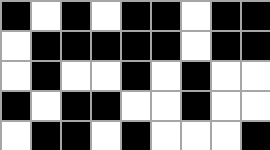[["black", "white", "black", "white", "black", "black", "white", "black", "black"], ["white", "black", "black", "black", "black", "black", "white", "black", "black"], ["white", "black", "white", "white", "black", "white", "black", "white", "white"], ["black", "white", "black", "black", "white", "white", "black", "white", "white"], ["white", "black", "black", "white", "black", "white", "white", "white", "black"]]